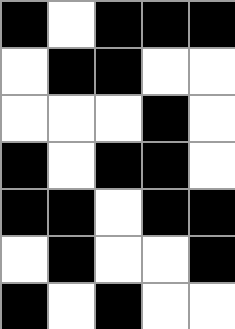[["black", "white", "black", "black", "black"], ["white", "black", "black", "white", "white"], ["white", "white", "white", "black", "white"], ["black", "white", "black", "black", "white"], ["black", "black", "white", "black", "black"], ["white", "black", "white", "white", "black"], ["black", "white", "black", "white", "white"]]